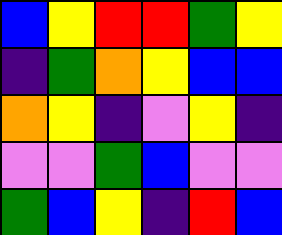[["blue", "yellow", "red", "red", "green", "yellow"], ["indigo", "green", "orange", "yellow", "blue", "blue"], ["orange", "yellow", "indigo", "violet", "yellow", "indigo"], ["violet", "violet", "green", "blue", "violet", "violet"], ["green", "blue", "yellow", "indigo", "red", "blue"]]